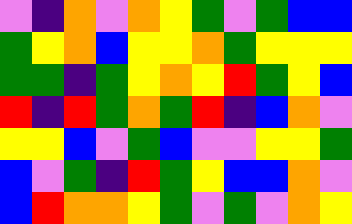[["violet", "indigo", "orange", "violet", "orange", "yellow", "green", "violet", "green", "blue", "blue"], ["green", "yellow", "orange", "blue", "yellow", "yellow", "orange", "green", "yellow", "yellow", "yellow"], ["green", "green", "indigo", "green", "yellow", "orange", "yellow", "red", "green", "yellow", "blue"], ["red", "indigo", "red", "green", "orange", "green", "red", "indigo", "blue", "orange", "violet"], ["yellow", "yellow", "blue", "violet", "green", "blue", "violet", "violet", "yellow", "yellow", "green"], ["blue", "violet", "green", "indigo", "red", "green", "yellow", "blue", "blue", "orange", "violet"], ["blue", "red", "orange", "orange", "yellow", "green", "violet", "green", "violet", "orange", "yellow"]]